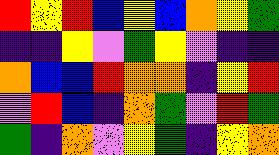[["red", "yellow", "red", "blue", "yellow", "blue", "orange", "yellow", "green"], ["indigo", "indigo", "yellow", "violet", "green", "yellow", "violet", "indigo", "indigo"], ["orange", "blue", "blue", "red", "orange", "orange", "indigo", "yellow", "red"], ["violet", "red", "blue", "indigo", "orange", "green", "violet", "red", "green"], ["green", "indigo", "orange", "violet", "yellow", "green", "indigo", "yellow", "orange"]]